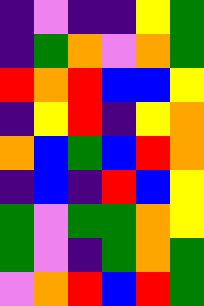[["indigo", "violet", "indigo", "indigo", "yellow", "green"], ["indigo", "green", "orange", "violet", "orange", "green"], ["red", "orange", "red", "blue", "blue", "yellow"], ["indigo", "yellow", "red", "indigo", "yellow", "orange"], ["orange", "blue", "green", "blue", "red", "orange"], ["indigo", "blue", "indigo", "red", "blue", "yellow"], ["green", "violet", "green", "green", "orange", "yellow"], ["green", "violet", "indigo", "green", "orange", "green"], ["violet", "orange", "red", "blue", "red", "green"]]